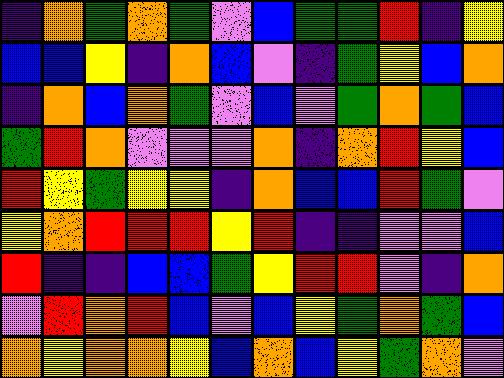[["indigo", "orange", "green", "orange", "green", "violet", "blue", "green", "green", "red", "indigo", "yellow"], ["blue", "blue", "yellow", "indigo", "orange", "blue", "violet", "indigo", "green", "yellow", "blue", "orange"], ["indigo", "orange", "blue", "orange", "green", "violet", "blue", "violet", "green", "orange", "green", "blue"], ["green", "red", "orange", "violet", "violet", "violet", "orange", "indigo", "orange", "red", "yellow", "blue"], ["red", "yellow", "green", "yellow", "yellow", "indigo", "orange", "blue", "blue", "red", "green", "violet"], ["yellow", "orange", "red", "red", "red", "yellow", "red", "indigo", "indigo", "violet", "violet", "blue"], ["red", "indigo", "indigo", "blue", "blue", "green", "yellow", "red", "red", "violet", "indigo", "orange"], ["violet", "red", "orange", "red", "blue", "violet", "blue", "yellow", "green", "orange", "green", "blue"], ["orange", "yellow", "orange", "orange", "yellow", "blue", "orange", "blue", "yellow", "green", "orange", "violet"]]